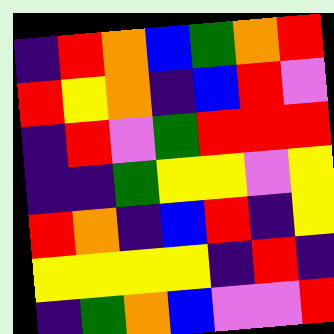[["indigo", "red", "orange", "blue", "green", "orange", "red"], ["red", "yellow", "orange", "indigo", "blue", "red", "violet"], ["indigo", "red", "violet", "green", "red", "red", "red"], ["indigo", "indigo", "green", "yellow", "yellow", "violet", "yellow"], ["red", "orange", "indigo", "blue", "red", "indigo", "yellow"], ["yellow", "yellow", "yellow", "yellow", "indigo", "red", "indigo"], ["indigo", "green", "orange", "blue", "violet", "violet", "red"]]